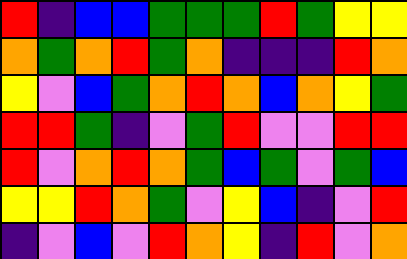[["red", "indigo", "blue", "blue", "green", "green", "green", "red", "green", "yellow", "yellow"], ["orange", "green", "orange", "red", "green", "orange", "indigo", "indigo", "indigo", "red", "orange"], ["yellow", "violet", "blue", "green", "orange", "red", "orange", "blue", "orange", "yellow", "green"], ["red", "red", "green", "indigo", "violet", "green", "red", "violet", "violet", "red", "red"], ["red", "violet", "orange", "red", "orange", "green", "blue", "green", "violet", "green", "blue"], ["yellow", "yellow", "red", "orange", "green", "violet", "yellow", "blue", "indigo", "violet", "red"], ["indigo", "violet", "blue", "violet", "red", "orange", "yellow", "indigo", "red", "violet", "orange"]]